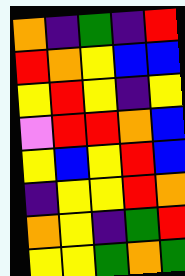[["orange", "indigo", "green", "indigo", "red"], ["red", "orange", "yellow", "blue", "blue"], ["yellow", "red", "yellow", "indigo", "yellow"], ["violet", "red", "red", "orange", "blue"], ["yellow", "blue", "yellow", "red", "blue"], ["indigo", "yellow", "yellow", "red", "orange"], ["orange", "yellow", "indigo", "green", "red"], ["yellow", "yellow", "green", "orange", "green"]]